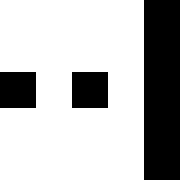[["white", "white", "white", "white", "black"], ["white", "white", "white", "white", "black"], ["black", "white", "black", "white", "black"], ["white", "white", "white", "white", "black"], ["white", "white", "white", "white", "black"]]